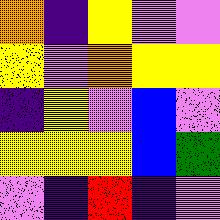[["orange", "indigo", "yellow", "violet", "violet"], ["yellow", "violet", "orange", "yellow", "yellow"], ["indigo", "yellow", "violet", "blue", "violet"], ["yellow", "yellow", "yellow", "blue", "green"], ["violet", "indigo", "red", "indigo", "violet"]]